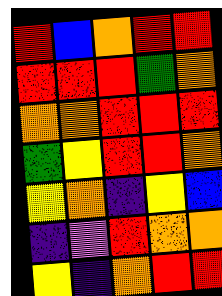[["red", "blue", "orange", "red", "red"], ["red", "red", "red", "green", "orange"], ["orange", "orange", "red", "red", "red"], ["green", "yellow", "red", "red", "orange"], ["yellow", "orange", "indigo", "yellow", "blue"], ["indigo", "violet", "red", "orange", "orange"], ["yellow", "indigo", "orange", "red", "red"]]